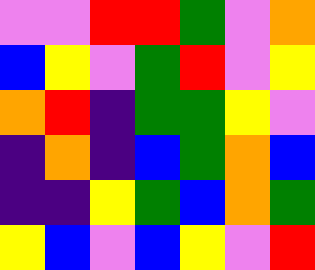[["violet", "violet", "red", "red", "green", "violet", "orange"], ["blue", "yellow", "violet", "green", "red", "violet", "yellow"], ["orange", "red", "indigo", "green", "green", "yellow", "violet"], ["indigo", "orange", "indigo", "blue", "green", "orange", "blue"], ["indigo", "indigo", "yellow", "green", "blue", "orange", "green"], ["yellow", "blue", "violet", "blue", "yellow", "violet", "red"]]